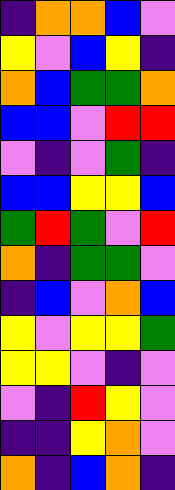[["indigo", "orange", "orange", "blue", "violet"], ["yellow", "violet", "blue", "yellow", "indigo"], ["orange", "blue", "green", "green", "orange"], ["blue", "blue", "violet", "red", "red"], ["violet", "indigo", "violet", "green", "indigo"], ["blue", "blue", "yellow", "yellow", "blue"], ["green", "red", "green", "violet", "red"], ["orange", "indigo", "green", "green", "violet"], ["indigo", "blue", "violet", "orange", "blue"], ["yellow", "violet", "yellow", "yellow", "green"], ["yellow", "yellow", "violet", "indigo", "violet"], ["violet", "indigo", "red", "yellow", "violet"], ["indigo", "indigo", "yellow", "orange", "violet"], ["orange", "indigo", "blue", "orange", "indigo"]]